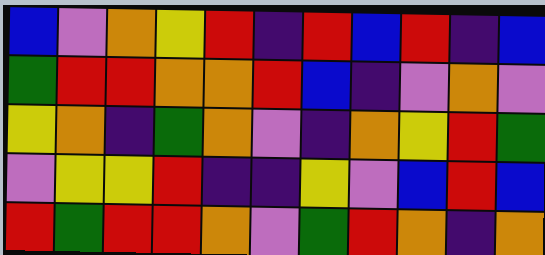[["blue", "violet", "orange", "yellow", "red", "indigo", "red", "blue", "red", "indigo", "blue"], ["green", "red", "red", "orange", "orange", "red", "blue", "indigo", "violet", "orange", "violet"], ["yellow", "orange", "indigo", "green", "orange", "violet", "indigo", "orange", "yellow", "red", "green"], ["violet", "yellow", "yellow", "red", "indigo", "indigo", "yellow", "violet", "blue", "red", "blue"], ["red", "green", "red", "red", "orange", "violet", "green", "red", "orange", "indigo", "orange"]]